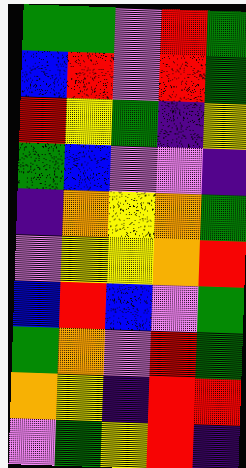[["green", "green", "violet", "red", "green"], ["blue", "red", "violet", "red", "green"], ["red", "yellow", "green", "indigo", "yellow"], ["green", "blue", "violet", "violet", "indigo"], ["indigo", "orange", "yellow", "orange", "green"], ["violet", "yellow", "yellow", "orange", "red"], ["blue", "red", "blue", "violet", "green"], ["green", "orange", "violet", "red", "green"], ["orange", "yellow", "indigo", "red", "red"], ["violet", "green", "yellow", "red", "indigo"]]